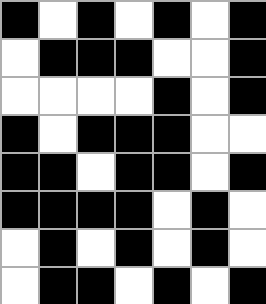[["black", "white", "black", "white", "black", "white", "black"], ["white", "black", "black", "black", "white", "white", "black"], ["white", "white", "white", "white", "black", "white", "black"], ["black", "white", "black", "black", "black", "white", "white"], ["black", "black", "white", "black", "black", "white", "black"], ["black", "black", "black", "black", "white", "black", "white"], ["white", "black", "white", "black", "white", "black", "white"], ["white", "black", "black", "white", "black", "white", "black"]]